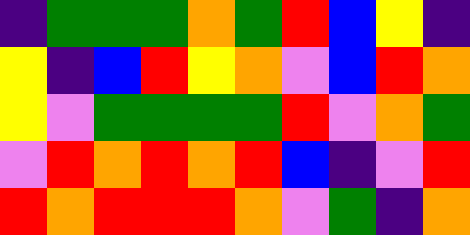[["indigo", "green", "green", "green", "orange", "green", "red", "blue", "yellow", "indigo"], ["yellow", "indigo", "blue", "red", "yellow", "orange", "violet", "blue", "red", "orange"], ["yellow", "violet", "green", "green", "green", "green", "red", "violet", "orange", "green"], ["violet", "red", "orange", "red", "orange", "red", "blue", "indigo", "violet", "red"], ["red", "orange", "red", "red", "red", "orange", "violet", "green", "indigo", "orange"]]